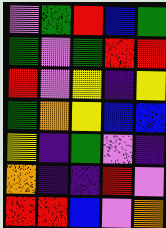[["violet", "green", "red", "blue", "green"], ["green", "violet", "green", "red", "red"], ["red", "violet", "yellow", "indigo", "yellow"], ["green", "orange", "yellow", "blue", "blue"], ["yellow", "indigo", "green", "violet", "indigo"], ["orange", "indigo", "indigo", "red", "violet"], ["red", "red", "blue", "violet", "orange"]]